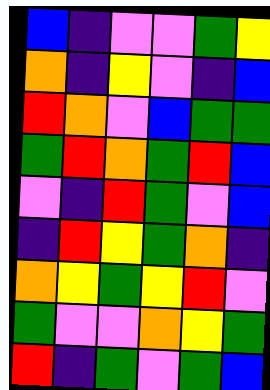[["blue", "indigo", "violet", "violet", "green", "yellow"], ["orange", "indigo", "yellow", "violet", "indigo", "blue"], ["red", "orange", "violet", "blue", "green", "green"], ["green", "red", "orange", "green", "red", "blue"], ["violet", "indigo", "red", "green", "violet", "blue"], ["indigo", "red", "yellow", "green", "orange", "indigo"], ["orange", "yellow", "green", "yellow", "red", "violet"], ["green", "violet", "violet", "orange", "yellow", "green"], ["red", "indigo", "green", "violet", "green", "blue"]]